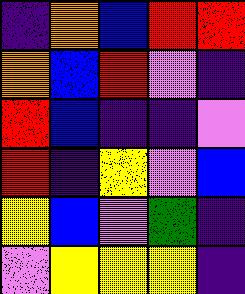[["indigo", "orange", "blue", "red", "red"], ["orange", "blue", "red", "violet", "indigo"], ["red", "blue", "indigo", "indigo", "violet"], ["red", "indigo", "yellow", "violet", "blue"], ["yellow", "blue", "violet", "green", "indigo"], ["violet", "yellow", "yellow", "yellow", "indigo"]]